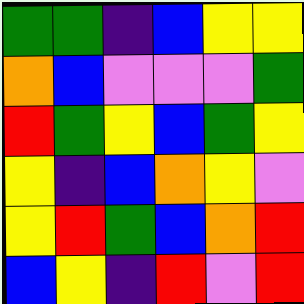[["green", "green", "indigo", "blue", "yellow", "yellow"], ["orange", "blue", "violet", "violet", "violet", "green"], ["red", "green", "yellow", "blue", "green", "yellow"], ["yellow", "indigo", "blue", "orange", "yellow", "violet"], ["yellow", "red", "green", "blue", "orange", "red"], ["blue", "yellow", "indigo", "red", "violet", "red"]]